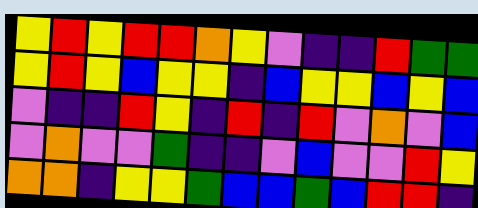[["yellow", "red", "yellow", "red", "red", "orange", "yellow", "violet", "indigo", "indigo", "red", "green", "green"], ["yellow", "red", "yellow", "blue", "yellow", "yellow", "indigo", "blue", "yellow", "yellow", "blue", "yellow", "blue"], ["violet", "indigo", "indigo", "red", "yellow", "indigo", "red", "indigo", "red", "violet", "orange", "violet", "blue"], ["violet", "orange", "violet", "violet", "green", "indigo", "indigo", "violet", "blue", "violet", "violet", "red", "yellow"], ["orange", "orange", "indigo", "yellow", "yellow", "green", "blue", "blue", "green", "blue", "red", "red", "indigo"]]